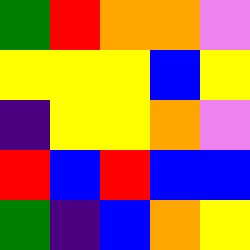[["green", "red", "orange", "orange", "violet"], ["yellow", "yellow", "yellow", "blue", "yellow"], ["indigo", "yellow", "yellow", "orange", "violet"], ["red", "blue", "red", "blue", "blue"], ["green", "indigo", "blue", "orange", "yellow"]]